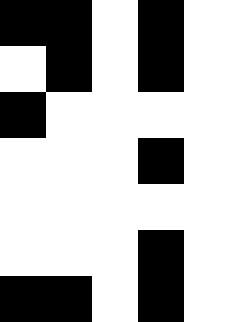[["black", "black", "white", "black", "white"], ["white", "black", "white", "black", "white"], ["black", "white", "white", "white", "white"], ["white", "white", "white", "black", "white"], ["white", "white", "white", "white", "white"], ["white", "white", "white", "black", "white"], ["black", "black", "white", "black", "white"]]